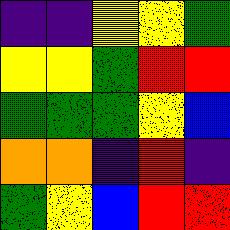[["indigo", "indigo", "yellow", "yellow", "green"], ["yellow", "yellow", "green", "red", "red"], ["green", "green", "green", "yellow", "blue"], ["orange", "orange", "indigo", "red", "indigo"], ["green", "yellow", "blue", "red", "red"]]